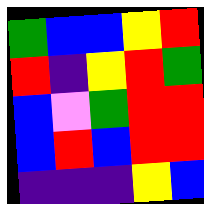[["green", "blue", "blue", "yellow", "red"], ["red", "indigo", "yellow", "red", "green"], ["blue", "violet", "green", "red", "red"], ["blue", "red", "blue", "red", "red"], ["indigo", "indigo", "indigo", "yellow", "blue"]]